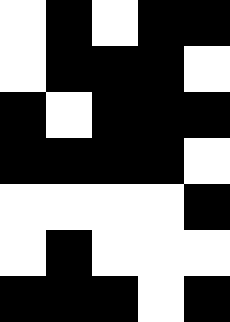[["white", "black", "white", "black", "black"], ["white", "black", "black", "black", "white"], ["black", "white", "black", "black", "black"], ["black", "black", "black", "black", "white"], ["white", "white", "white", "white", "black"], ["white", "black", "white", "white", "white"], ["black", "black", "black", "white", "black"]]